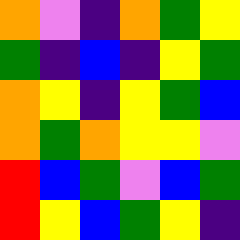[["orange", "violet", "indigo", "orange", "green", "yellow"], ["green", "indigo", "blue", "indigo", "yellow", "green"], ["orange", "yellow", "indigo", "yellow", "green", "blue"], ["orange", "green", "orange", "yellow", "yellow", "violet"], ["red", "blue", "green", "violet", "blue", "green"], ["red", "yellow", "blue", "green", "yellow", "indigo"]]